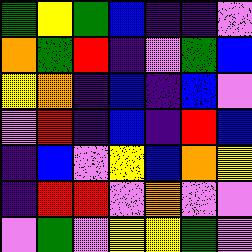[["green", "yellow", "green", "blue", "indigo", "indigo", "violet"], ["orange", "green", "red", "indigo", "violet", "green", "blue"], ["yellow", "orange", "indigo", "blue", "indigo", "blue", "violet"], ["violet", "red", "indigo", "blue", "indigo", "red", "blue"], ["indigo", "blue", "violet", "yellow", "blue", "orange", "yellow"], ["indigo", "red", "red", "violet", "orange", "violet", "violet"], ["violet", "green", "violet", "yellow", "yellow", "green", "violet"]]